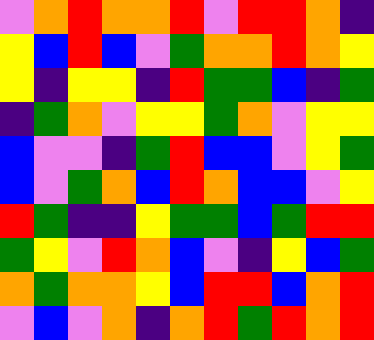[["violet", "orange", "red", "orange", "orange", "red", "violet", "red", "red", "orange", "indigo"], ["yellow", "blue", "red", "blue", "violet", "green", "orange", "orange", "red", "orange", "yellow"], ["yellow", "indigo", "yellow", "yellow", "indigo", "red", "green", "green", "blue", "indigo", "green"], ["indigo", "green", "orange", "violet", "yellow", "yellow", "green", "orange", "violet", "yellow", "yellow"], ["blue", "violet", "violet", "indigo", "green", "red", "blue", "blue", "violet", "yellow", "green"], ["blue", "violet", "green", "orange", "blue", "red", "orange", "blue", "blue", "violet", "yellow"], ["red", "green", "indigo", "indigo", "yellow", "green", "green", "blue", "green", "red", "red"], ["green", "yellow", "violet", "red", "orange", "blue", "violet", "indigo", "yellow", "blue", "green"], ["orange", "green", "orange", "orange", "yellow", "blue", "red", "red", "blue", "orange", "red"], ["violet", "blue", "violet", "orange", "indigo", "orange", "red", "green", "red", "orange", "red"]]